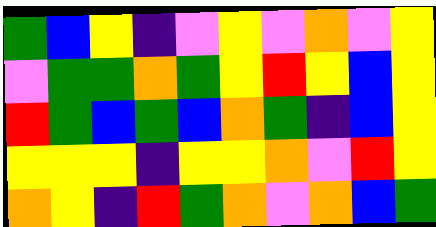[["green", "blue", "yellow", "indigo", "violet", "yellow", "violet", "orange", "violet", "yellow"], ["violet", "green", "green", "orange", "green", "yellow", "red", "yellow", "blue", "yellow"], ["red", "green", "blue", "green", "blue", "orange", "green", "indigo", "blue", "yellow"], ["yellow", "yellow", "yellow", "indigo", "yellow", "yellow", "orange", "violet", "red", "yellow"], ["orange", "yellow", "indigo", "red", "green", "orange", "violet", "orange", "blue", "green"]]